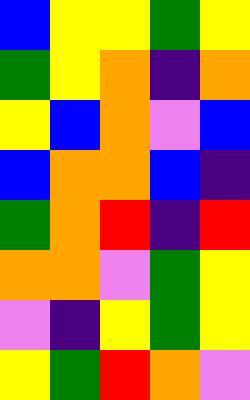[["blue", "yellow", "yellow", "green", "yellow"], ["green", "yellow", "orange", "indigo", "orange"], ["yellow", "blue", "orange", "violet", "blue"], ["blue", "orange", "orange", "blue", "indigo"], ["green", "orange", "red", "indigo", "red"], ["orange", "orange", "violet", "green", "yellow"], ["violet", "indigo", "yellow", "green", "yellow"], ["yellow", "green", "red", "orange", "violet"]]